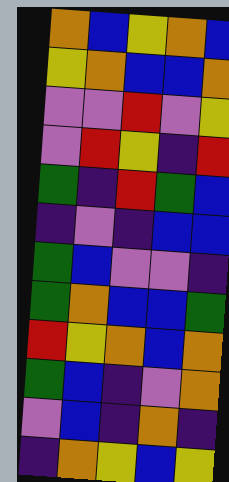[["orange", "blue", "yellow", "orange", "blue"], ["yellow", "orange", "blue", "blue", "orange"], ["violet", "violet", "red", "violet", "yellow"], ["violet", "red", "yellow", "indigo", "red"], ["green", "indigo", "red", "green", "blue"], ["indigo", "violet", "indigo", "blue", "blue"], ["green", "blue", "violet", "violet", "indigo"], ["green", "orange", "blue", "blue", "green"], ["red", "yellow", "orange", "blue", "orange"], ["green", "blue", "indigo", "violet", "orange"], ["violet", "blue", "indigo", "orange", "indigo"], ["indigo", "orange", "yellow", "blue", "yellow"]]